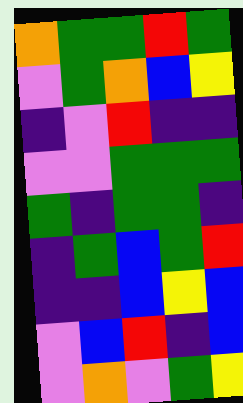[["orange", "green", "green", "red", "green"], ["violet", "green", "orange", "blue", "yellow"], ["indigo", "violet", "red", "indigo", "indigo"], ["violet", "violet", "green", "green", "green"], ["green", "indigo", "green", "green", "indigo"], ["indigo", "green", "blue", "green", "red"], ["indigo", "indigo", "blue", "yellow", "blue"], ["violet", "blue", "red", "indigo", "blue"], ["violet", "orange", "violet", "green", "yellow"]]